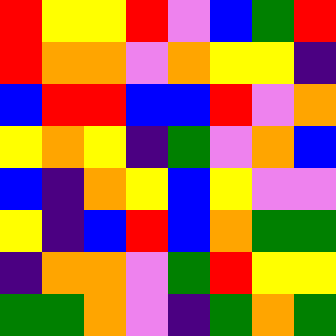[["red", "yellow", "yellow", "red", "violet", "blue", "green", "red"], ["red", "orange", "orange", "violet", "orange", "yellow", "yellow", "indigo"], ["blue", "red", "red", "blue", "blue", "red", "violet", "orange"], ["yellow", "orange", "yellow", "indigo", "green", "violet", "orange", "blue"], ["blue", "indigo", "orange", "yellow", "blue", "yellow", "violet", "violet"], ["yellow", "indigo", "blue", "red", "blue", "orange", "green", "green"], ["indigo", "orange", "orange", "violet", "green", "red", "yellow", "yellow"], ["green", "green", "orange", "violet", "indigo", "green", "orange", "green"]]